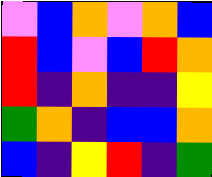[["violet", "blue", "orange", "violet", "orange", "blue"], ["red", "blue", "violet", "blue", "red", "orange"], ["red", "indigo", "orange", "indigo", "indigo", "yellow"], ["green", "orange", "indigo", "blue", "blue", "orange"], ["blue", "indigo", "yellow", "red", "indigo", "green"]]